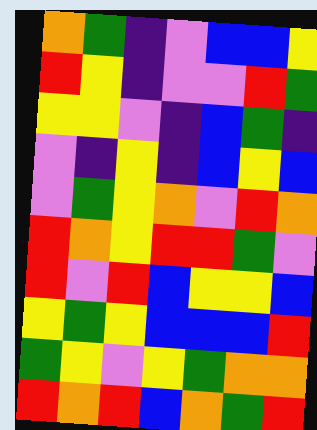[["orange", "green", "indigo", "violet", "blue", "blue", "yellow"], ["red", "yellow", "indigo", "violet", "violet", "red", "green"], ["yellow", "yellow", "violet", "indigo", "blue", "green", "indigo"], ["violet", "indigo", "yellow", "indigo", "blue", "yellow", "blue"], ["violet", "green", "yellow", "orange", "violet", "red", "orange"], ["red", "orange", "yellow", "red", "red", "green", "violet"], ["red", "violet", "red", "blue", "yellow", "yellow", "blue"], ["yellow", "green", "yellow", "blue", "blue", "blue", "red"], ["green", "yellow", "violet", "yellow", "green", "orange", "orange"], ["red", "orange", "red", "blue", "orange", "green", "red"]]